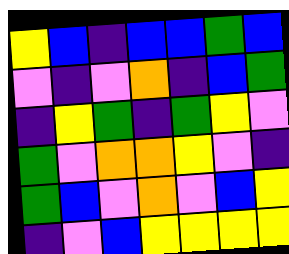[["yellow", "blue", "indigo", "blue", "blue", "green", "blue"], ["violet", "indigo", "violet", "orange", "indigo", "blue", "green"], ["indigo", "yellow", "green", "indigo", "green", "yellow", "violet"], ["green", "violet", "orange", "orange", "yellow", "violet", "indigo"], ["green", "blue", "violet", "orange", "violet", "blue", "yellow"], ["indigo", "violet", "blue", "yellow", "yellow", "yellow", "yellow"]]